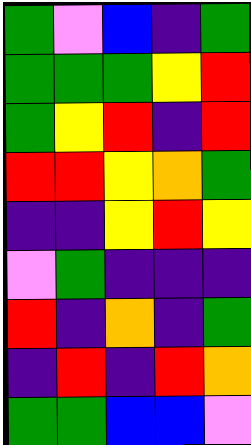[["green", "violet", "blue", "indigo", "green"], ["green", "green", "green", "yellow", "red"], ["green", "yellow", "red", "indigo", "red"], ["red", "red", "yellow", "orange", "green"], ["indigo", "indigo", "yellow", "red", "yellow"], ["violet", "green", "indigo", "indigo", "indigo"], ["red", "indigo", "orange", "indigo", "green"], ["indigo", "red", "indigo", "red", "orange"], ["green", "green", "blue", "blue", "violet"]]